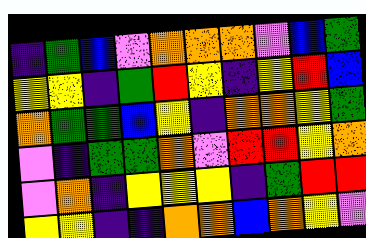[["indigo", "green", "blue", "violet", "orange", "orange", "orange", "violet", "blue", "green"], ["yellow", "yellow", "indigo", "green", "red", "yellow", "indigo", "yellow", "red", "blue"], ["orange", "green", "green", "blue", "yellow", "indigo", "orange", "orange", "yellow", "green"], ["violet", "indigo", "green", "green", "orange", "violet", "red", "red", "yellow", "orange"], ["violet", "orange", "indigo", "yellow", "yellow", "yellow", "indigo", "green", "red", "red"], ["yellow", "yellow", "indigo", "indigo", "orange", "orange", "blue", "orange", "yellow", "violet"]]